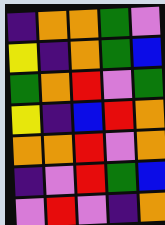[["indigo", "orange", "orange", "green", "violet"], ["yellow", "indigo", "orange", "green", "blue"], ["green", "orange", "red", "violet", "green"], ["yellow", "indigo", "blue", "red", "orange"], ["orange", "orange", "red", "violet", "orange"], ["indigo", "violet", "red", "green", "blue"], ["violet", "red", "violet", "indigo", "orange"]]